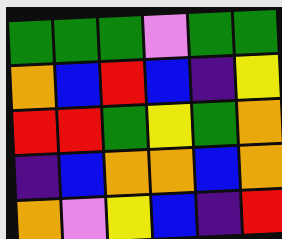[["green", "green", "green", "violet", "green", "green"], ["orange", "blue", "red", "blue", "indigo", "yellow"], ["red", "red", "green", "yellow", "green", "orange"], ["indigo", "blue", "orange", "orange", "blue", "orange"], ["orange", "violet", "yellow", "blue", "indigo", "red"]]